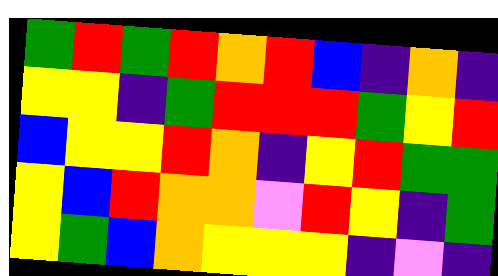[["green", "red", "green", "red", "orange", "red", "blue", "indigo", "orange", "indigo"], ["yellow", "yellow", "indigo", "green", "red", "red", "red", "green", "yellow", "red"], ["blue", "yellow", "yellow", "red", "orange", "indigo", "yellow", "red", "green", "green"], ["yellow", "blue", "red", "orange", "orange", "violet", "red", "yellow", "indigo", "green"], ["yellow", "green", "blue", "orange", "yellow", "yellow", "yellow", "indigo", "violet", "indigo"]]